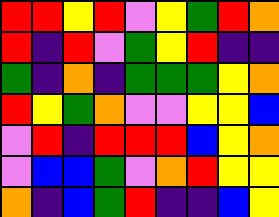[["red", "red", "yellow", "red", "violet", "yellow", "green", "red", "orange"], ["red", "indigo", "red", "violet", "green", "yellow", "red", "indigo", "indigo"], ["green", "indigo", "orange", "indigo", "green", "green", "green", "yellow", "orange"], ["red", "yellow", "green", "orange", "violet", "violet", "yellow", "yellow", "blue"], ["violet", "red", "indigo", "red", "red", "red", "blue", "yellow", "orange"], ["violet", "blue", "blue", "green", "violet", "orange", "red", "yellow", "yellow"], ["orange", "indigo", "blue", "green", "red", "indigo", "indigo", "blue", "yellow"]]